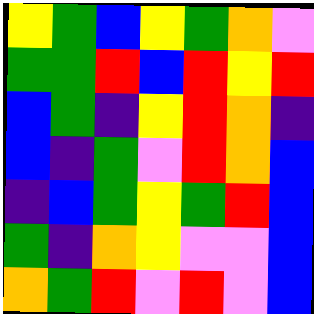[["yellow", "green", "blue", "yellow", "green", "orange", "violet"], ["green", "green", "red", "blue", "red", "yellow", "red"], ["blue", "green", "indigo", "yellow", "red", "orange", "indigo"], ["blue", "indigo", "green", "violet", "red", "orange", "blue"], ["indigo", "blue", "green", "yellow", "green", "red", "blue"], ["green", "indigo", "orange", "yellow", "violet", "violet", "blue"], ["orange", "green", "red", "violet", "red", "violet", "blue"]]